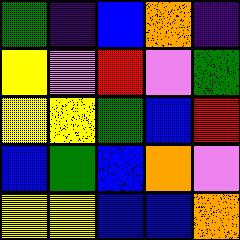[["green", "indigo", "blue", "orange", "indigo"], ["yellow", "violet", "red", "violet", "green"], ["yellow", "yellow", "green", "blue", "red"], ["blue", "green", "blue", "orange", "violet"], ["yellow", "yellow", "blue", "blue", "orange"]]